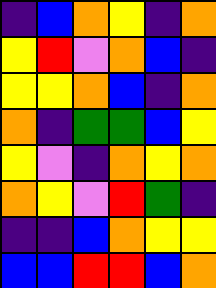[["indigo", "blue", "orange", "yellow", "indigo", "orange"], ["yellow", "red", "violet", "orange", "blue", "indigo"], ["yellow", "yellow", "orange", "blue", "indigo", "orange"], ["orange", "indigo", "green", "green", "blue", "yellow"], ["yellow", "violet", "indigo", "orange", "yellow", "orange"], ["orange", "yellow", "violet", "red", "green", "indigo"], ["indigo", "indigo", "blue", "orange", "yellow", "yellow"], ["blue", "blue", "red", "red", "blue", "orange"]]